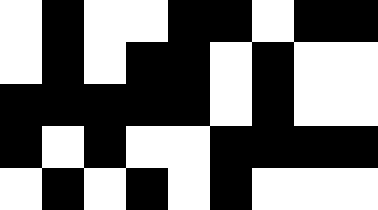[["white", "black", "white", "white", "black", "black", "white", "black", "black"], ["white", "black", "white", "black", "black", "white", "black", "white", "white"], ["black", "black", "black", "black", "black", "white", "black", "white", "white"], ["black", "white", "black", "white", "white", "black", "black", "black", "black"], ["white", "black", "white", "black", "white", "black", "white", "white", "white"]]